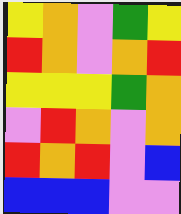[["yellow", "orange", "violet", "green", "yellow"], ["red", "orange", "violet", "orange", "red"], ["yellow", "yellow", "yellow", "green", "orange"], ["violet", "red", "orange", "violet", "orange"], ["red", "orange", "red", "violet", "blue"], ["blue", "blue", "blue", "violet", "violet"]]